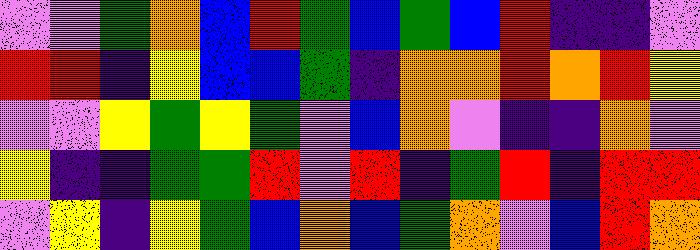[["violet", "violet", "green", "orange", "blue", "red", "green", "blue", "green", "blue", "red", "indigo", "indigo", "violet"], ["red", "red", "indigo", "yellow", "blue", "blue", "green", "indigo", "orange", "orange", "red", "orange", "red", "yellow"], ["violet", "violet", "yellow", "green", "yellow", "green", "violet", "blue", "orange", "violet", "indigo", "indigo", "orange", "violet"], ["yellow", "indigo", "indigo", "green", "green", "red", "violet", "red", "indigo", "green", "red", "indigo", "red", "red"], ["violet", "yellow", "indigo", "yellow", "green", "blue", "orange", "blue", "green", "orange", "violet", "blue", "red", "orange"]]